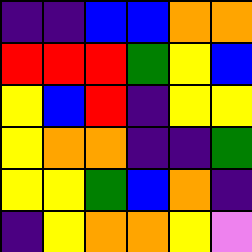[["indigo", "indigo", "blue", "blue", "orange", "orange"], ["red", "red", "red", "green", "yellow", "blue"], ["yellow", "blue", "red", "indigo", "yellow", "yellow"], ["yellow", "orange", "orange", "indigo", "indigo", "green"], ["yellow", "yellow", "green", "blue", "orange", "indigo"], ["indigo", "yellow", "orange", "orange", "yellow", "violet"]]